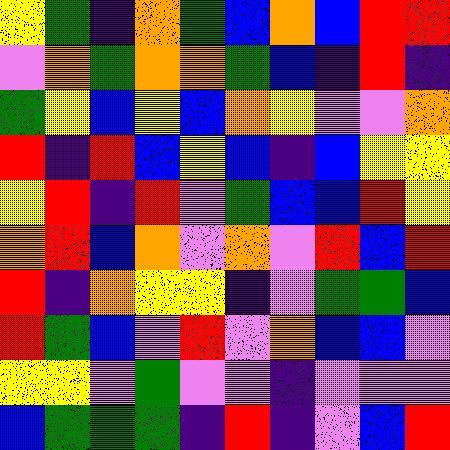[["yellow", "green", "indigo", "orange", "green", "blue", "orange", "blue", "red", "red"], ["violet", "orange", "green", "orange", "orange", "green", "blue", "indigo", "red", "indigo"], ["green", "yellow", "blue", "yellow", "blue", "orange", "yellow", "violet", "violet", "orange"], ["red", "indigo", "red", "blue", "yellow", "blue", "indigo", "blue", "yellow", "yellow"], ["yellow", "red", "indigo", "red", "violet", "green", "blue", "blue", "red", "yellow"], ["orange", "red", "blue", "orange", "violet", "orange", "violet", "red", "blue", "red"], ["red", "indigo", "orange", "yellow", "yellow", "indigo", "violet", "green", "green", "blue"], ["red", "green", "blue", "violet", "red", "violet", "orange", "blue", "blue", "violet"], ["yellow", "yellow", "violet", "green", "violet", "violet", "indigo", "violet", "violet", "violet"], ["blue", "green", "green", "green", "indigo", "red", "indigo", "violet", "blue", "red"]]